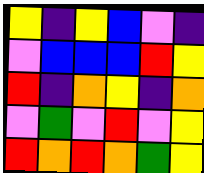[["yellow", "indigo", "yellow", "blue", "violet", "indigo"], ["violet", "blue", "blue", "blue", "red", "yellow"], ["red", "indigo", "orange", "yellow", "indigo", "orange"], ["violet", "green", "violet", "red", "violet", "yellow"], ["red", "orange", "red", "orange", "green", "yellow"]]